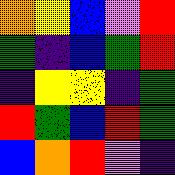[["orange", "yellow", "blue", "violet", "red"], ["green", "indigo", "blue", "green", "red"], ["indigo", "yellow", "yellow", "indigo", "green"], ["red", "green", "blue", "red", "green"], ["blue", "orange", "red", "violet", "indigo"]]